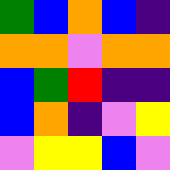[["green", "blue", "orange", "blue", "indigo"], ["orange", "orange", "violet", "orange", "orange"], ["blue", "green", "red", "indigo", "indigo"], ["blue", "orange", "indigo", "violet", "yellow"], ["violet", "yellow", "yellow", "blue", "violet"]]